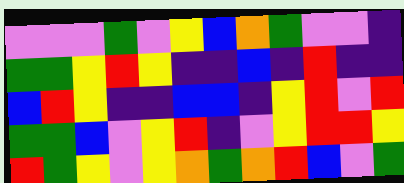[["violet", "violet", "violet", "green", "violet", "yellow", "blue", "orange", "green", "violet", "violet", "indigo"], ["green", "green", "yellow", "red", "yellow", "indigo", "indigo", "blue", "indigo", "red", "indigo", "indigo"], ["blue", "red", "yellow", "indigo", "indigo", "blue", "blue", "indigo", "yellow", "red", "violet", "red"], ["green", "green", "blue", "violet", "yellow", "red", "indigo", "violet", "yellow", "red", "red", "yellow"], ["red", "green", "yellow", "violet", "yellow", "orange", "green", "orange", "red", "blue", "violet", "green"]]